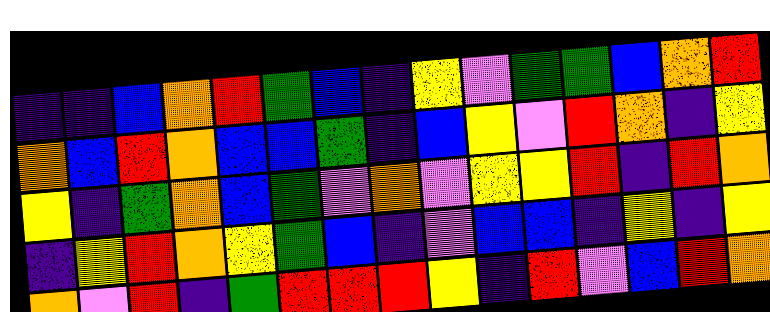[["indigo", "indigo", "blue", "orange", "red", "green", "blue", "indigo", "yellow", "violet", "green", "green", "blue", "orange", "red"], ["orange", "blue", "red", "orange", "blue", "blue", "green", "indigo", "blue", "yellow", "violet", "red", "orange", "indigo", "yellow"], ["yellow", "indigo", "green", "orange", "blue", "green", "violet", "orange", "violet", "yellow", "yellow", "red", "indigo", "red", "orange"], ["indigo", "yellow", "red", "orange", "yellow", "green", "blue", "indigo", "violet", "blue", "blue", "indigo", "yellow", "indigo", "yellow"], ["orange", "violet", "red", "indigo", "green", "red", "red", "red", "yellow", "indigo", "red", "violet", "blue", "red", "orange"]]